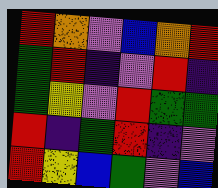[["red", "orange", "violet", "blue", "orange", "red"], ["green", "red", "indigo", "violet", "red", "indigo"], ["green", "yellow", "violet", "red", "green", "green"], ["red", "indigo", "green", "red", "indigo", "violet"], ["red", "yellow", "blue", "green", "violet", "blue"]]